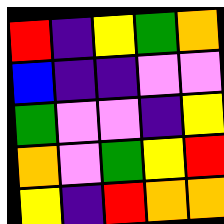[["red", "indigo", "yellow", "green", "orange"], ["blue", "indigo", "indigo", "violet", "violet"], ["green", "violet", "violet", "indigo", "yellow"], ["orange", "violet", "green", "yellow", "red"], ["yellow", "indigo", "red", "orange", "orange"]]